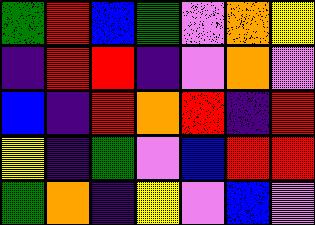[["green", "red", "blue", "green", "violet", "orange", "yellow"], ["indigo", "red", "red", "indigo", "violet", "orange", "violet"], ["blue", "indigo", "red", "orange", "red", "indigo", "red"], ["yellow", "indigo", "green", "violet", "blue", "red", "red"], ["green", "orange", "indigo", "yellow", "violet", "blue", "violet"]]